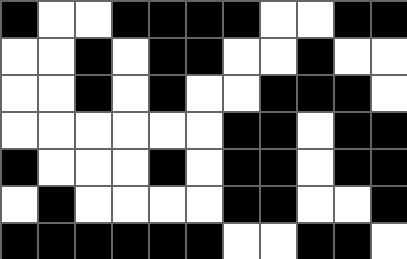[["black", "white", "white", "black", "black", "black", "black", "white", "white", "black", "black"], ["white", "white", "black", "white", "black", "black", "white", "white", "black", "white", "white"], ["white", "white", "black", "white", "black", "white", "white", "black", "black", "black", "white"], ["white", "white", "white", "white", "white", "white", "black", "black", "white", "black", "black"], ["black", "white", "white", "white", "black", "white", "black", "black", "white", "black", "black"], ["white", "black", "white", "white", "white", "white", "black", "black", "white", "white", "black"], ["black", "black", "black", "black", "black", "black", "white", "white", "black", "black", "white"]]